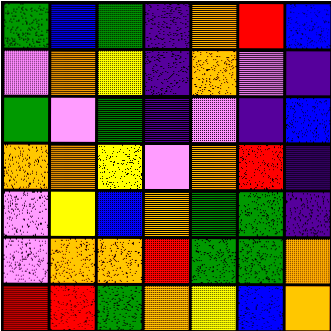[["green", "blue", "green", "indigo", "orange", "red", "blue"], ["violet", "orange", "yellow", "indigo", "orange", "violet", "indigo"], ["green", "violet", "green", "indigo", "violet", "indigo", "blue"], ["orange", "orange", "yellow", "violet", "orange", "red", "indigo"], ["violet", "yellow", "blue", "orange", "green", "green", "indigo"], ["violet", "orange", "orange", "red", "green", "green", "orange"], ["red", "red", "green", "orange", "yellow", "blue", "orange"]]